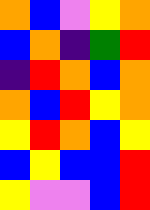[["orange", "blue", "violet", "yellow", "orange"], ["blue", "orange", "indigo", "green", "red"], ["indigo", "red", "orange", "blue", "orange"], ["orange", "blue", "red", "yellow", "orange"], ["yellow", "red", "orange", "blue", "yellow"], ["blue", "yellow", "blue", "blue", "red"], ["yellow", "violet", "violet", "blue", "red"]]